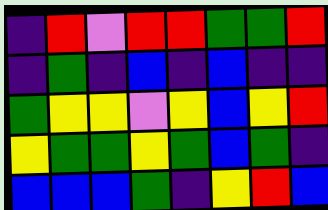[["indigo", "red", "violet", "red", "red", "green", "green", "red"], ["indigo", "green", "indigo", "blue", "indigo", "blue", "indigo", "indigo"], ["green", "yellow", "yellow", "violet", "yellow", "blue", "yellow", "red"], ["yellow", "green", "green", "yellow", "green", "blue", "green", "indigo"], ["blue", "blue", "blue", "green", "indigo", "yellow", "red", "blue"]]